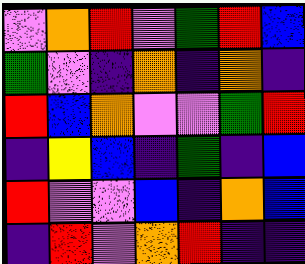[["violet", "orange", "red", "violet", "green", "red", "blue"], ["green", "violet", "indigo", "orange", "indigo", "orange", "indigo"], ["red", "blue", "orange", "violet", "violet", "green", "red"], ["indigo", "yellow", "blue", "indigo", "green", "indigo", "blue"], ["red", "violet", "violet", "blue", "indigo", "orange", "blue"], ["indigo", "red", "violet", "orange", "red", "indigo", "indigo"]]